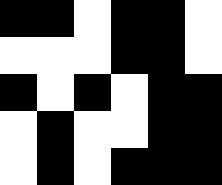[["black", "black", "white", "black", "black", "white"], ["white", "white", "white", "black", "black", "white"], ["black", "white", "black", "white", "black", "black"], ["white", "black", "white", "white", "black", "black"], ["white", "black", "white", "black", "black", "black"]]